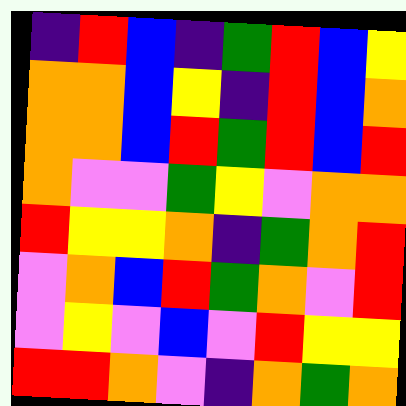[["indigo", "red", "blue", "indigo", "green", "red", "blue", "yellow"], ["orange", "orange", "blue", "yellow", "indigo", "red", "blue", "orange"], ["orange", "orange", "blue", "red", "green", "red", "blue", "red"], ["orange", "violet", "violet", "green", "yellow", "violet", "orange", "orange"], ["red", "yellow", "yellow", "orange", "indigo", "green", "orange", "red"], ["violet", "orange", "blue", "red", "green", "orange", "violet", "red"], ["violet", "yellow", "violet", "blue", "violet", "red", "yellow", "yellow"], ["red", "red", "orange", "violet", "indigo", "orange", "green", "orange"]]